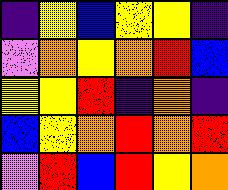[["indigo", "yellow", "blue", "yellow", "yellow", "indigo"], ["violet", "orange", "yellow", "orange", "red", "blue"], ["yellow", "yellow", "red", "indigo", "orange", "indigo"], ["blue", "yellow", "orange", "red", "orange", "red"], ["violet", "red", "blue", "red", "yellow", "orange"]]